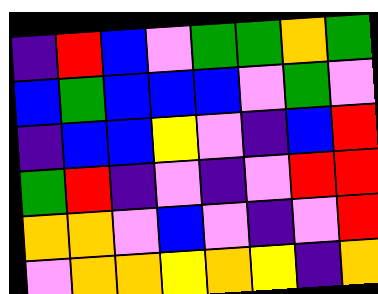[["indigo", "red", "blue", "violet", "green", "green", "orange", "green"], ["blue", "green", "blue", "blue", "blue", "violet", "green", "violet"], ["indigo", "blue", "blue", "yellow", "violet", "indigo", "blue", "red"], ["green", "red", "indigo", "violet", "indigo", "violet", "red", "red"], ["orange", "orange", "violet", "blue", "violet", "indigo", "violet", "red"], ["violet", "orange", "orange", "yellow", "orange", "yellow", "indigo", "orange"]]